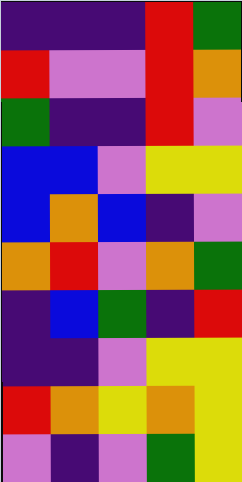[["indigo", "indigo", "indigo", "red", "green"], ["red", "violet", "violet", "red", "orange"], ["green", "indigo", "indigo", "red", "violet"], ["blue", "blue", "violet", "yellow", "yellow"], ["blue", "orange", "blue", "indigo", "violet"], ["orange", "red", "violet", "orange", "green"], ["indigo", "blue", "green", "indigo", "red"], ["indigo", "indigo", "violet", "yellow", "yellow"], ["red", "orange", "yellow", "orange", "yellow"], ["violet", "indigo", "violet", "green", "yellow"]]